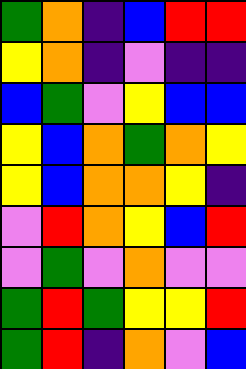[["green", "orange", "indigo", "blue", "red", "red"], ["yellow", "orange", "indigo", "violet", "indigo", "indigo"], ["blue", "green", "violet", "yellow", "blue", "blue"], ["yellow", "blue", "orange", "green", "orange", "yellow"], ["yellow", "blue", "orange", "orange", "yellow", "indigo"], ["violet", "red", "orange", "yellow", "blue", "red"], ["violet", "green", "violet", "orange", "violet", "violet"], ["green", "red", "green", "yellow", "yellow", "red"], ["green", "red", "indigo", "orange", "violet", "blue"]]